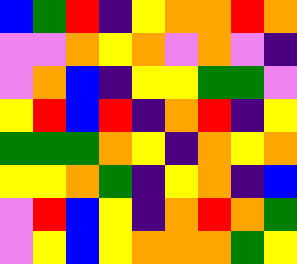[["blue", "green", "red", "indigo", "yellow", "orange", "orange", "red", "orange"], ["violet", "violet", "orange", "yellow", "orange", "violet", "orange", "violet", "indigo"], ["violet", "orange", "blue", "indigo", "yellow", "yellow", "green", "green", "violet"], ["yellow", "red", "blue", "red", "indigo", "orange", "red", "indigo", "yellow"], ["green", "green", "green", "orange", "yellow", "indigo", "orange", "yellow", "orange"], ["yellow", "yellow", "orange", "green", "indigo", "yellow", "orange", "indigo", "blue"], ["violet", "red", "blue", "yellow", "indigo", "orange", "red", "orange", "green"], ["violet", "yellow", "blue", "yellow", "orange", "orange", "orange", "green", "yellow"]]